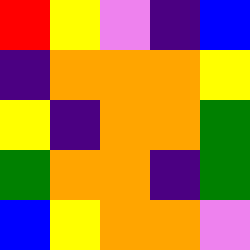[["red", "yellow", "violet", "indigo", "blue"], ["indigo", "orange", "orange", "orange", "yellow"], ["yellow", "indigo", "orange", "orange", "green"], ["green", "orange", "orange", "indigo", "green"], ["blue", "yellow", "orange", "orange", "violet"]]